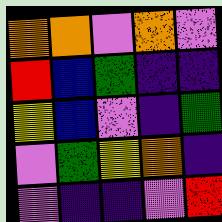[["orange", "orange", "violet", "orange", "violet"], ["red", "blue", "green", "indigo", "indigo"], ["yellow", "blue", "violet", "indigo", "green"], ["violet", "green", "yellow", "orange", "indigo"], ["violet", "indigo", "indigo", "violet", "red"]]